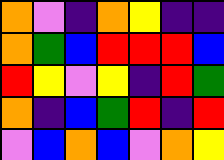[["orange", "violet", "indigo", "orange", "yellow", "indigo", "indigo"], ["orange", "green", "blue", "red", "red", "red", "blue"], ["red", "yellow", "violet", "yellow", "indigo", "red", "green"], ["orange", "indigo", "blue", "green", "red", "indigo", "red"], ["violet", "blue", "orange", "blue", "violet", "orange", "yellow"]]